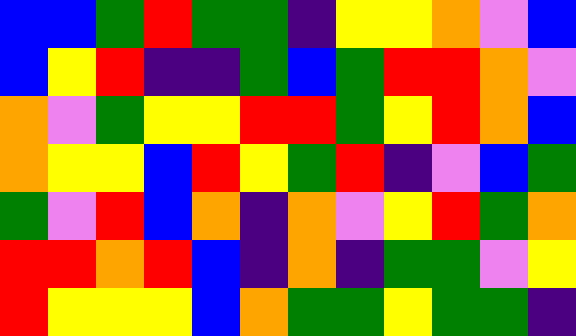[["blue", "blue", "green", "red", "green", "green", "indigo", "yellow", "yellow", "orange", "violet", "blue"], ["blue", "yellow", "red", "indigo", "indigo", "green", "blue", "green", "red", "red", "orange", "violet"], ["orange", "violet", "green", "yellow", "yellow", "red", "red", "green", "yellow", "red", "orange", "blue"], ["orange", "yellow", "yellow", "blue", "red", "yellow", "green", "red", "indigo", "violet", "blue", "green"], ["green", "violet", "red", "blue", "orange", "indigo", "orange", "violet", "yellow", "red", "green", "orange"], ["red", "red", "orange", "red", "blue", "indigo", "orange", "indigo", "green", "green", "violet", "yellow"], ["red", "yellow", "yellow", "yellow", "blue", "orange", "green", "green", "yellow", "green", "green", "indigo"]]